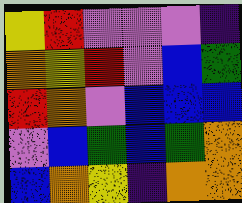[["yellow", "red", "violet", "violet", "violet", "indigo"], ["orange", "yellow", "red", "violet", "blue", "green"], ["red", "orange", "violet", "blue", "blue", "blue"], ["violet", "blue", "green", "blue", "green", "orange"], ["blue", "orange", "yellow", "indigo", "orange", "orange"]]